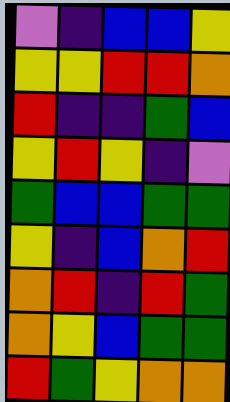[["violet", "indigo", "blue", "blue", "yellow"], ["yellow", "yellow", "red", "red", "orange"], ["red", "indigo", "indigo", "green", "blue"], ["yellow", "red", "yellow", "indigo", "violet"], ["green", "blue", "blue", "green", "green"], ["yellow", "indigo", "blue", "orange", "red"], ["orange", "red", "indigo", "red", "green"], ["orange", "yellow", "blue", "green", "green"], ["red", "green", "yellow", "orange", "orange"]]